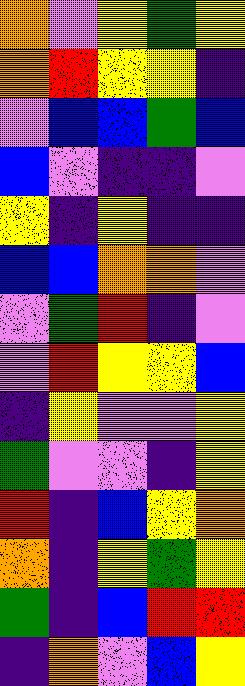[["orange", "violet", "yellow", "green", "yellow"], ["orange", "red", "yellow", "yellow", "indigo"], ["violet", "blue", "blue", "green", "blue"], ["blue", "violet", "indigo", "indigo", "violet"], ["yellow", "indigo", "yellow", "indigo", "indigo"], ["blue", "blue", "orange", "orange", "violet"], ["violet", "green", "red", "indigo", "violet"], ["violet", "red", "yellow", "yellow", "blue"], ["indigo", "yellow", "violet", "violet", "yellow"], ["green", "violet", "violet", "indigo", "yellow"], ["red", "indigo", "blue", "yellow", "orange"], ["orange", "indigo", "yellow", "green", "yellow"], ["green", "indigo", "blue", "red", "red"], ["indigo", "orange", "violet", "blue", "yellow"]]